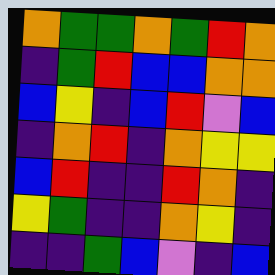[["orange", "green", "green", "orange", "green", "red", "orange"], ["indigo", "green", "red", "blue", "blue", "orange", "orange"], ["blue", "yellow", "indigo", "blue", "red", "violet", "blue"], ["indigo", "orange", "red", "indigo", "orange", "yellow", "yellow"], ["blue", "red", "indigo", "indigo", "red", "orange", "indigo"], ["yellow", "green", "indigo", "indigo", "orange", "yellow", "indigo"], ["indigo", "indigo", "green", "blue", "violet", "indigo", "blue"]]